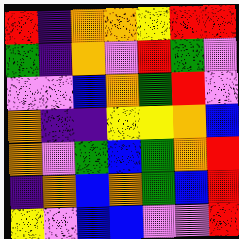[["red", "indigo", "orange", "orange", "yellow", "red", "red"], ["green", "indigo", "orange", "violet", "red", "green", "violet"], ["violet", "violet", "blue", "orange", "green", "red", "violet"], ["orange", "indigo", "indigo", "yellow", "yellow", "orange", "blue"], ["orange", "violet", "green", "blue", "green", "orange", "red"], ["indigo", "orange", "blue", "orange", "green", "blue", "red"], ["yellow", "violet", "blue", "blue", "violet", "violet", "red"]]